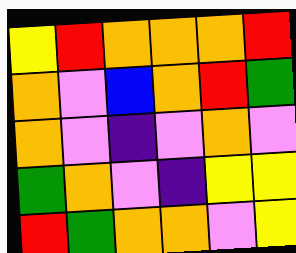[["yellow", "red", "orange", "orange", "orange", "red"], ["orange", "violet", "blue", "orange", "red", "green"], ["orange", "violet", "indigo", "violet", "orange", "violet"], ["green", "orange", "violet", "indigo", "yellow", "yellow"], ["red", "green", "orange", "orange", "violet", "yellow"]]